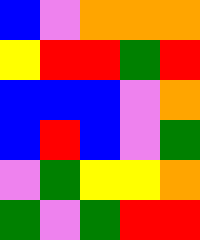[["blue", "violet", "orange", "orange", "orange"], ["yellow", "red", "red", "green", "red"], ["blue", "blue", "blue", "violet", "orange"], ["blue", "red", "blue", "violet", "green"], ["violet", "green", "yellow", "yellow", "orange"], ["green", "violet", "green", "red", "red"]]